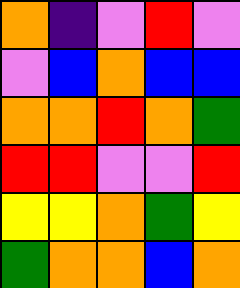[["orange", "indigo", "violet", "red", "violet"], ["violet", "blue", "orange", "blue", "blue"], ["orange", "orange", "red", "orange", "green"], ["red", "red", "violet", "violet", "red"], ["yellow", "yellow", "orange", "green", "yellow"], ["green", "orange", "orange", "blue", "orange"]]